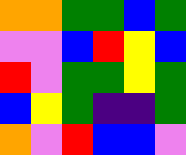[["orange", "orange", "green", "green", "blue", "green"], ["violet", "violet", "blue", "red", "yellow", "blue"], ["red", "violet", "green", "green", "yellow", "green"], ["blue", "yellow", "green", "indigo", "indigo", "green"], ["orange", "violet", "red", "blue", "blue", "violet"]]